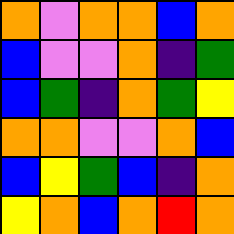[["orange", "violet", "orange", "orange", "blue", "orange"], ["blue", "violet", "violet", "orange", "indigo", "green"], ["blue", "green", "indigo", "orange", "green", "yellow"], ["orange", "orange", "violet", "violet", "orange", "blue"], ["blue", "yellow", "green", "blue", "indigo", "orange"], ["yellow", "orange", "blue", "orange", "red", "orange"]]